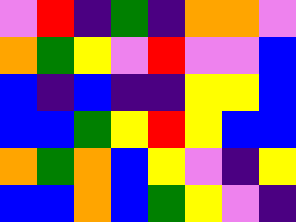[["violet", "red", "indigo", "green", "indigo", "orange", "orange", "violet"], ["orange", "green", "yellow", "violet", "red", "violet", "violet", "blue"], ["blue", "indigo", "blue", "indigo", "indigo", "yellow", "yellow", "blue"], ["blue", "blue", "green", "yellow", "red", "yellow", "blue", "blue"], ["orange", "green", "orange", "blue", "yellow", "violet", "indigo", "yellow"], ["blue", "blue", "orange", "blue", "green", "yellow", "violet", "indigo"]]